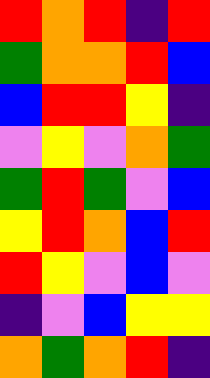[["red", "orange", "red", "indigo", "red"], ["green", "orange", "orange", "red", "blue"], ["blue", "red", "red", "yellow", "indigo"], ["violet", "yellow", "violet", "orange", "green"], ["green", "red", "green", "violet", "blue"], ["yellow", "red", "orange", "blue", "red"], ["red", "yellow", "violet", "blue", "violet"], ["indigo", "violet", "blue", "yellow", "yellow"], ["orange", "green", "orange", "red", "indigo"]]